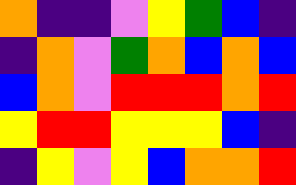[["orange", "indigo", "indigo", "violet", "yellow", "green", "blue", "indigo"], ["indigo", "orange", "violet", "green", "orange", "blue", "orange", "blue"], ["blue", "orange", "violet", "red", "red", "red", "orange", "red"], ["yellow", "red", "red", "yellow", "yellow", "yellow", "blue", "indigo"], ["indigo", "yellow", "violet", "yellow", "blue", "orange", "orange", "red"]]